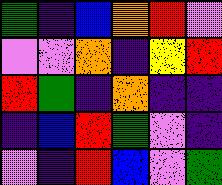[["green", "indigo", "blue", "orange", "red", "violet"], ["violet", "violet", "orange", "indigo", "yellow", "red"], ["red", "green", "indigo", "orange", "indigo", "indigo"], ["indigo", "blue", "red", "green", "violet", "indigo"], ["violet", "indigo", "red", "blue", "violet", "green"]]